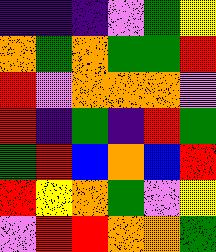[["indigo", "indigo", "indigo", "violet", "green", "yellow"], ["orange", "green", "orange", "green", "green", "red"], ["red", "violet", "orange", "orange", "orange", "violet"], ["red", "indigo", "green", "indigo", "red", "green"], ["green", "red", "blue", "orange", "blue", "red"], ["red", "yellow", "orange", "green", "violet", "yellow"], ["violet", "red", "red", "orange", "orange", "green"]]